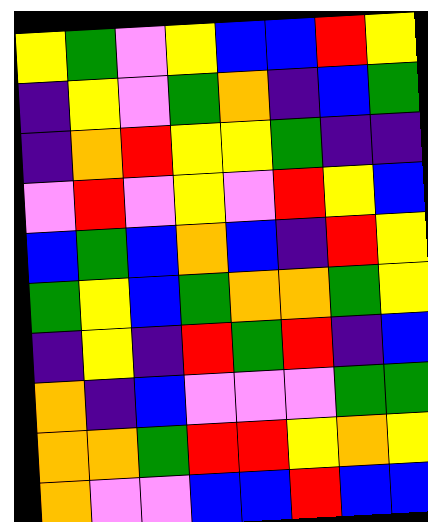[["yellow", "green", "violet", "yellow", "blue", "blue", "red", "yellow"], ["indigo", "yellow", "violet", "green", "orange", "indigo", "blue", "green"], ["indigo", "orange", "red", "yellow", "yellow", "green", "indigo", "indigo"], ["violet", "red", "violet", "yellow", "violet", "red", "yellow", "blue"], ["blue", "green", "blue", "orange", "blue", "indigo", "red", "yellow"], ["green", "yellow", "blue", "green", "orange", "orange", "green", "yellow"], ["indigo", "yellow", "indigo", "red", "green", "red", "indigo", "blue"], ["orange", "indigo", "blue", "violet", "violet", "violet", "green", "green"], ["orange", "orange", "green", "red", "red", "yellow", "orange", "yellow"], ["orange", "violet", "violet", "blue", "blue", "red", "blue", "blue"]]